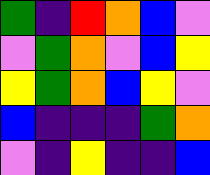[["green", "indigo", "red", "orange", "blue", "violet"], ["violet", "green", "orange", "violet", "blue", "yellow"], ["yellow", "green", "orange", "blue", "yellow", "violet"], ["blue", "indigo", "indigo", "indigo", "green", "orange"], ["violet", "indigo", "yellow", "indigo", "indigo", "blue"]]